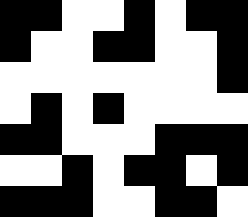[["black", "black", "white", "white", "black", "white", "black", "black"], ["black", "white", "white", "black", "black", "white", "white", "black"], ["white", "white", "white", "white", "white", "white", "white", "black"], ["white", "black", "white", "black", "white", "white", "white", "white"], ["black", "black", "white", "white", "white", "black", "black", "black"], ["white", "white", "black", "white", "black", "black", "white", "black"], ["black", "black", "black", "white", "white", "black", "black", "white"]]